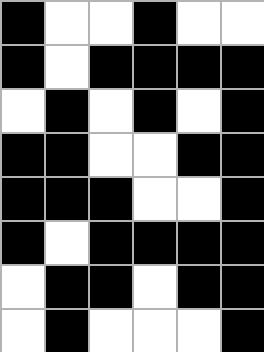[["black", "white", "white", "black", "white", "white"], ["black", "white", "black", "black", "black", "black"], ["white", "black", "white", "black", "white", "black"], ["black", "black", "white", "white", "black", "black"], ["black", "black", "black", "white", "white", "black"], ["black", "white", "black", "black", "black", "black"], ["white", "black", "black", "white", "black", "black"], ["white", "black", "white", "white", "white", "black"]]